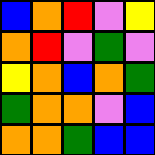[["blue", "orange", "red", "violet", "yellow"], ["orange", "red", "violet", "green", "violet"], ["yellow", "orange", "blue", "orange", "green"], ["green", "orange", "orange", "violet", "blue"], ["orange", "orange", "green", "blue", "blue"]]